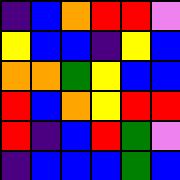[["indigo", "blue", "orange", "red", "red", "violet"], ["yellow", "blue", "blue", "indigo", "yellow", "blue"], ["orange", "orange", "green", "yellow", "blue", "blue"], ["red", "blue", "orange", "yellow", "red", "red"], ["red", "indigo", "blue", "red", "green", "violet"], ["indigo", "blue", "blue", "blue", "green", "blue"]]